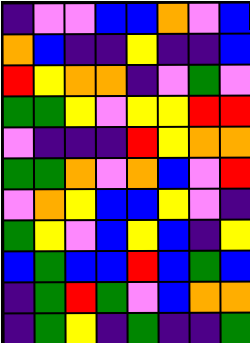[["indigo", "violet", "violet", "blue", "blue", "orange", "violet", "blue"], ["orange", "blue", "indigo", "indigo", "yellow", "indigo", "indigo", "blue"], ["red", "yellow", "orange", "orange", "indigo", "violet", "green", "violet"], ["green", "green", "yellow", "violet", "yellow", "yellow", "red", "red"], ["violet", "indigo", "indigo", "indigo", "red", "yellow", "orange", "orange"], ["green", "green", "orange", "violet", "orange", "blue", "violet", "red"], ["violet", "orange", "yellow", "blue", "blue", "yellow", "violet", "indigo"], ["green", "yellow", "violet", "blue", "yellow", "blue", "indigo", "yellow"], ["blue", "green", "blue", "blue", "red", "blue", "green", "blue"], ["indigo", "green", "red", "green", "violet", "blue", "orange", "orange"], ["indigo", "green", "yellow", "indigo", "green", "indigo", "indigo", "green"]]